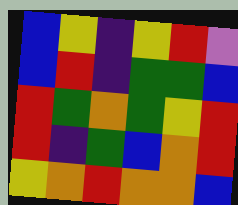[["blue", "yellow", "indigo", "yellow", "red", "violet"], ["blue", "red", "indigo", "green", "green", "blue"], ["red", "green", "orange", "green", "yellow", "red"], ["red", "indigo", "green", "blue", "orange", "red"], ["yellow", "orange", "red", "orange", "orange", "blue"]]